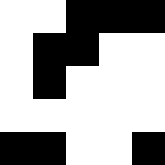[["white", "white", "black", "black", "black"], ["white", "black", "black", "white", "white"], ["white", "black", "white", "white", "white"], ["white", "white", "white", "white", "white"], ["black", "black", "white", "white", "black"]]